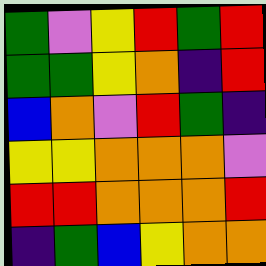[["green", "violet", "yellow", "red", "green", "red"], ["green", "green", "yellow", "orange", "indigo", "red"], ["blue", "orange", "violet", "red", "green", "indigo"], ["yellow", "yellow", "orange", "orange", "orange", "violet"], ["red", "red", "orange", "orange", "orange", "red"], ["indigo", "green", "blue", "yellow", "orange", "orange"]]